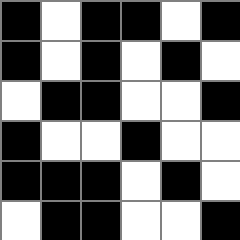[["black", "white", "black", "black", "white", "black"], ["black", "white", "black", "white", "black", "white"], ["white", "black", "black", "white", "white", "black"], ["black", "white", "white", "black", "white", "white"], ["black", "black", "black", "white", "black", "white"], ["white", "black", "black", "white", "white", "black"]]